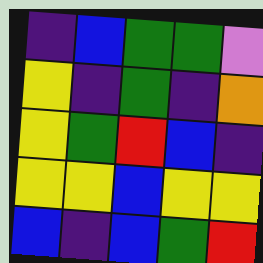[["indigo", "blue", "green", "green", "violet"], ["yellow", "indigo", "green", "indigo", "orange"], ["yellow", "green", "red", "blue", "indigo"], ["yellow", "yellow", "blue", "yellow", "yellow"], ["blue", "indigo", "blue", "green", "red"]]